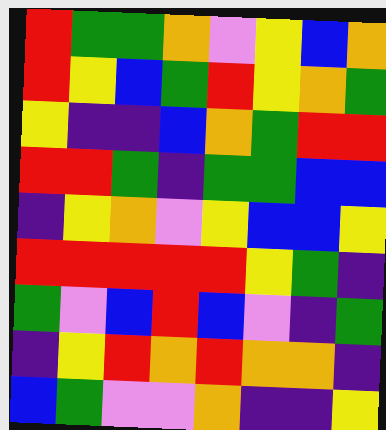[["red", "green", "green", "orange", "violet", "yellow", "blue", "orange"], ["red", "yellow", "blue", "green", "red", "yellow", "orange", "green"], ["yellow", "indigo", "indigo", "blue", "orange", "green", "red", "red"], ["red", "red", "green", "indigo", "green", "green", "blue", "blue"], ["indigo", "yellow", "orange", "violet", "yellow", "blue", "blue", "yellow"], ["red", "red", "red", "red", "red", "yellow", "green", "indigo"], ["green", "violet", "blue", "red", "blue", "violet", "indigo", "green"], ["indigo", "yellow", "red", "orange", "red", "orange", "orange", "indigo"], ["blue", "green", "violet", "violet", "orange", "indigo", "indigo", "yellow"]]